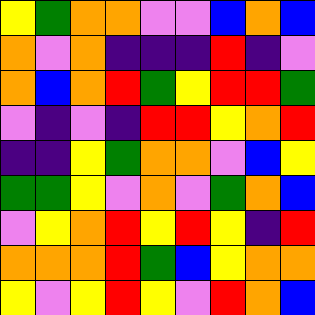[["yellow", "green", "orange", "orange", "violet", "violet", "blue", "orange", "blue"], ["orange", "violet", "orange", "indigo", "indigo", "indigo", "red", "indigo", "violet"], ["orange", "blue", "orange", "red", "green", "yellow", "red", "red", "green"], ["violet", "indigo", "violet", "indigo", "red", "red", "yellow", "orange", "red"], ["indigo", "indigo", "yellow", "green", "orange", "orange", "violet", "blue", "yellow"], ["green", "green", "yellow", "violet", "orange", "violet", "green", "orange", "blue"], ["violet", "yellow", "orange", "red", "yellow", "red", "yellow", "indigo", "red"], ["orange", "orange", "orange", "red", "green", "blue", "yellow", "orange", "orange"], ["yellow", "violet", "yellow", "red", "yellow", "violet", "red", "orange", "blue"]]